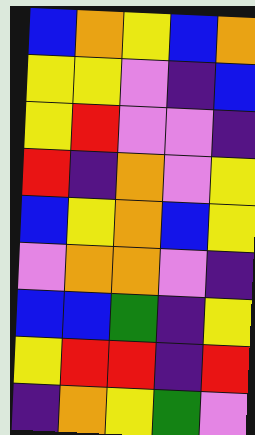[["blue", "orange", "yellow", "blue", "orange"], ["yellow", "yellow", "violet", "indigo", "blue"], ["yellow", "red", "violet", "violet", "indigo"], ["red", "indigo", "orange", "violet", "yellow"], ["blue", "yellow", "orange", "blue", "yellow"], ["violet", "orange", "orange", "violet", "indigo"], ["blue", "blue", "green", "indigo", "yellow"], ["yellow", "red", "red", "indigo", "red"], ["indigo", "orange", "yellow", "green", "violet"]]